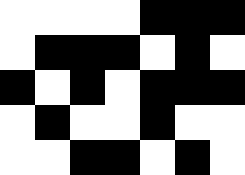[["white", "white", "white", "white", "black", "black", "black"], ["white", "black", "black", "black", "white", "black", "white"], ["black", "white", "black", "white", "black", "black", "black"], ["white", "black", "white", "white", "black", "white", "white"], ["white", "white", "black", "black", "white", "black", "white"]]